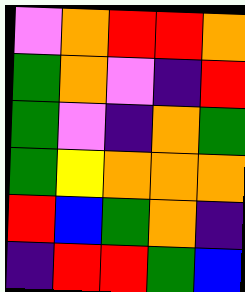[["violet", "orange", "red", "red", "orange"], ["green", "orange", "violet", "indigo", "red"], ["green", "violet", "indigo", "orange", "green"], ["green", "yellow", "orange", "orange", "orange"], ["red", "blue", "green", "orange", "indigo"], ["indigo", "red", "red", "green", "blue"]]